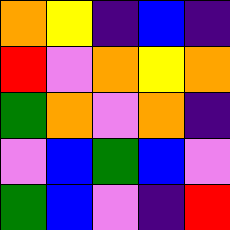[["orange", "yellow", "indigo", "blue", "indigo"], ["red", "violet", "orange", "yellow", "orange"], ["green", "orange", "violet", "orange", "indigo"], ["violet", "blue", "green", "blue", "violet"], ["green", "blue", "violet", "indigo", "red"]]